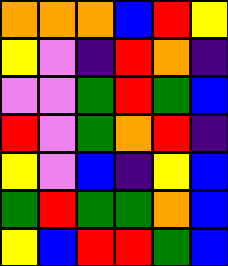[["orange", "orange", "orange", "blue", "red", "yellow"], ["yellow", "violet", "indigo", "red", "orange", "indigo"], ["violet", "violet", "green", "red", "green", "blue"], ["red", "violet", "green", "orange", "red", "indigo"], ["yellow", "violet", "blue", "indigo", "yellow", "blue"], ["green", "red", "green", "green", "orange", "blue"], ["yellow", "blue", "red", "red", "green", "blue"]]